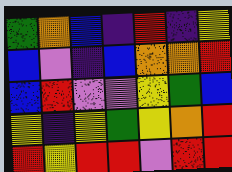[["green", "orange", "blue", "indigo", "red", "indigo", "yellow"], ["blue", "violet", "indigo", "blue", "orange", "orange", "red"], ["blue", "red", "violet", "violet", "yellow", "green", "blue"], ["yellow", "indigo", "yellow", "green", "yellow", "orange", "red"], ["red", "yellow", "red", "red", "violet", "red", "red"]]